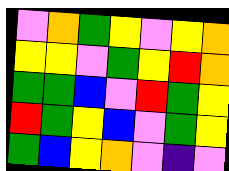[["violet", "orange", "green", "yellow", "violet", "yellow", "orange"], ["yellow", "yellow", "violet", "green", "yellow", "red", "orange"], ["green", "green", "blue", "violet", "red", "green", "yellow"], ["red", "green", "yellow", "blue", "violet", "green", "yellow"], ["green", "blue", "yellow", "orange", "violet", "indigo", "violet"]]